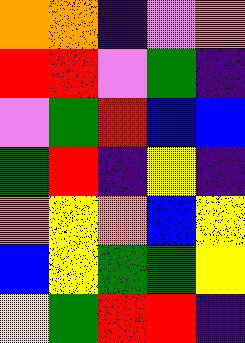[["orange", "orange", "indigo", "violet", "orange"], ["red", "red", "violet", "green", "indigo"], ["violet", "green", "red", "blue", "blue"], ["green", "red", "indigo", "yellow", "indigo"], ["orange", "yellow", "orange", "blue", "yellow"], ["blue", "yellow", "green", "green", "yellow"], ["yellow", "green", "red", "red", "indigo"]]